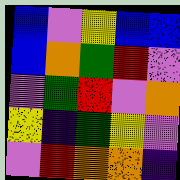[["blue", "violet", "yellow", "blue", "blue"], ["blue", "orange", "green", "red", "violet"], ["violet", "green", "red", "violet", "orange"], ["yellow", "indigo", "green", "yellow", "violet"], ["violet", "red", "orange", "orange", "indigo"]]